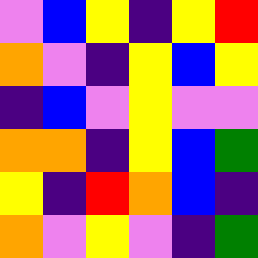[["violet", "blue", "yellow", "indigo", "yellow", "red"], ["orange", "violet", "indigo", "yellow", "blue", "yellow"], ["indigo", "blue", "violet", "yellow", "violet", "violet"], ["orange", "orange", "indigo", "yellow", "blue", "green"], ["yellow", "indigo", "red", "orange", "blue", "indigo"], ["orange", "violet", "yellow", "violet", "indigo", "green"]]